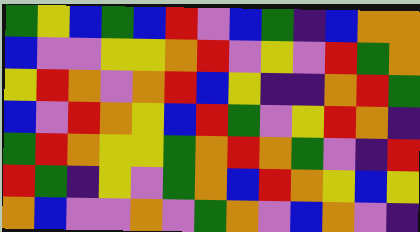[["green", "yellow", "blue", "green", "blue", "red", "violet", "blue", "green", "indigo", "blue", "orange", "orange"], ["blue", "violet", "violet", "yellow", "yellow", "orange", "red", "violet", "yellow", "violet", "red", "green", "orange"], ["yellow", "red", "orange", "violet", "orange", "red", "blue", "yellow", "indigo", "indigo", "orange", "red", "green"], ["blue", "violet", "red", "orange", "yellow", "blue", "red", "green", "violet", "yellow", "red", "orange", "indigo"], ["green", "red", "orange", "yellow", "yellow", "green", "orange", "red", "orange", "green", "violet", "indigo", "red"], ["red", "green", "indigo", "yellow", "violet", "green", "orange", "blue", "red", "orange", "yellow", "blue", "yellow"], ["orange", "blue", "violet", "violet", "orange", "violet", "green", "orange", "violet", "blue", "orange", "violet", "indigo"]]